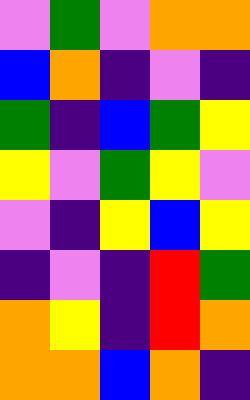[["violet", "green", "violet", "orange", "orange"], ["blue", "orange", "indigo", "violet", "indigo"], ["green", "indigo", "blue", "green", "yellow"], ["yellow", "violet", "green", "yellow", "violet"], ["violet", "indigo", "yellow", "blue", "yellow"], ["indigo", "violet", "indigo", "red", "green"], ["orange", "yellow", "indigo", "red", "orange"], ["orange", "orange", "blue", "orange", "indigo"]]